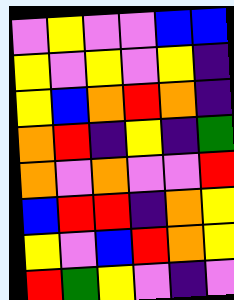[["violet", "yellow", "violet", "violet", "blue", "blue"], ["yellow", "violet", "yellow", "violet", "yellow", "indigo"], ["yellow", "blue", "orange", "red", "orange", "indigo"], ["orange", "red", "indigo", "yellow", "indigo", "green"], ["orange", "violet", "orange", "violet", "violet", "red"], ["blue", "red", "red", "indigo", "orange", "yellow"], ["yellow", "violet", "blue", "red", "orange", "yellow"], ["red", "green", "yellow", "violet", "indigo", "violet"]]